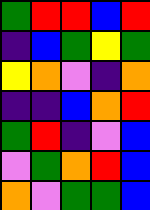[["green", "red", "red", "blue", "red"], ["indigo", "blue", "green", "yellow", "green"], ["yellow", "orange", "violet", "indigo", "orange"], ["indigo", "indigo", "blue", "orange", "red"], ["green", "red", "indigo", "violet", "blue"], ["violet", "green", "orange", "red", "blue"], ["orange", "violet", "green", "green", "blue"]]